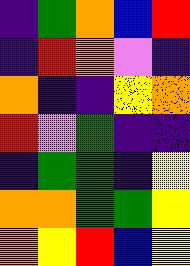[["indigo", "green", "orange", "blue", "red"], ["indigo", "red", "orange", "violet", "indigo"], ["orange", "indigo", "indigo", "yellow", "orange"], ["red", "violet", "green", "indigo", "indigo"], ["indigo", "green", "green", "indigo", "yellow"], ["orange", "orange", "green", "green", "yellow"], ["orange", "yellow", "red", "blue", "yellow"]]